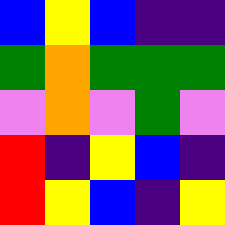[["blue", "yellow", "blue", "indigo", "indigo"], ["green", "orange", "green", "green", "green"], ["violet", "orange", "violet", "green", "violet"], ["red", "indigo", "yellow", "blue", "indigo"], ["red", "yellow", "blue", "indigo", "yellow"]]